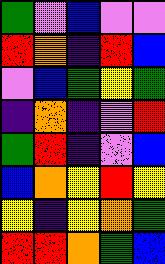[["green", "violet", "blue", "violet", "violet"], ["red", "orange", "indigo", "red", "blue"], ["violet", "blue", "green", "yellow", "green"], ["indigo", "orange", "indigo", "violet", "red"], ["green", "red", "indigo", "violet", "blue"], ["blue", "orange", "yellow", "red", "yellow"], ["yellow", "indigo", "yellow", "orange", "green"], ["red", "red", "orange", "green", "blue"]]